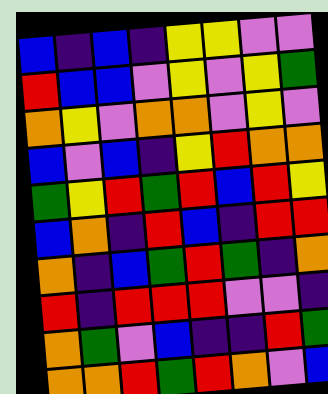[["blue", "indigo", "blue", "indigo", "yellow", "yellow", "violet", "violet"], ["red", "blue", "blue", "violet", "yellow", "violet", "yellow", "green"], ["orange", "yellow", "violet", "orange", "orange", "violet", "yellow", "violet"], ["blue", "violet", "blue", "indigo", "yellow", "red", "orange", "orange"], ["green", "yellow", "red", "green", "red", "blue", "red", "yellow"], ["blue", "orange", "indigo", "red", "blue", "indigo", "red", "red"], ["orange", "indigo", "blue", "green", "red", "green", "indigo", "orange"], ["red", "indigo", "red", "red", "red", "violet", "violet", "indigo"], ["orange", "green", "violet", "blue", "indigo", "indigo", "red", "green"], ["orange", "orange", "red", "green", "red", "orange", "violet", "blue"]]